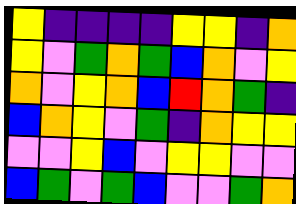[["yellow", "indigo", "indigo", "indigo", "indigo", "yellow", "yellow", "indigo", "orange"], ["yellow", "violet", "green", "orange", "green", "blue", "orange", "violet", "yellow"], ["orange", "violet", "yellow", "orange", "blue", "red", "orange", "green", "indigo"], ["blue", "orange", "yellow", "violet", "green", "indigo", "orange", "yellow", "yellow"], ["violet", "violet", "yellow", "blue", "violet", "yellow", "yellow", "violet", "violet"], ["blue", "green", "violet", "green", "blue", "violet", "violet", "green", "orange"]]